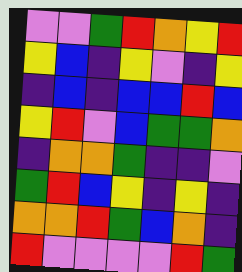[["violet", "violet", "green", "red", "orange", "yellow", "red"], ["yellow", "blue", "indigo", "yellow", "violet", "indigo", "yellow"], ["indigo", "blue", "indigo", "blue", "blue", "red", "blue"], ["yellow", "red", "violet", "blue", "green", "green", "orange"], ["indigo", "orange", "orange", "green", "indigo", "indigo", "violet"], ["green", "red", "blue", "yellow", "indigo", "yellow", "indigo"], ["orange", "orange", "red", "green", "blue", "orange", "indigo"], ["red", "violet", "violet", "violet", "violet", "red", "green"]]